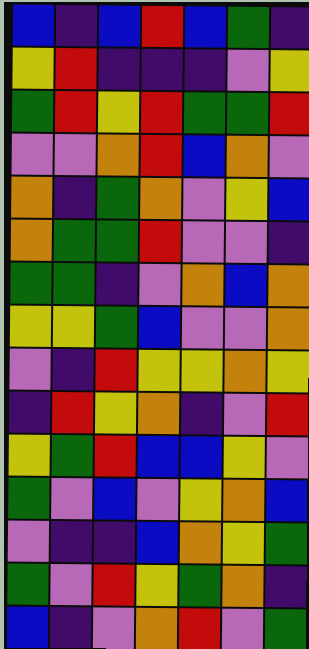[["blue", "indigo", "blue", "red", "blue", "green", "indigo"], ["yellow", "red", "indigo", "indigo", "indigo", "violet", "yellow"], ["green", "red", "yellow", "red", "green", "green", "red"], ["violet", "violet", "orange", "red", "blue", "orange", "violet"], ["orange", "indigo", "green", "orange", "violet", "yellow", "blue"], ["orange", "green", "green", "red", "violet", "violet", "indigo"], ["green", "green", "indigo", "violet", "orange", "blue", "orange"], ["yellow", "yellow", "green", "blue", "violet", "violet", "orange"], ["violet", "indigo", "red", "yellow", "yellow", "orange", "yellow"], ["indigo", "red", "yellow", "orange", "indigo", "violet", "red"], ["yellow", "green", "red", "blue", "blue", "yellow", "violet"], ["green", "violet", "blue", "violet", "yellow", "orange", "blue"], ["violet", "indigo", "indigo", "blue", "orange", "yellow", "green"], ["green", "violet", "red", "yellow", "green", "orange", "indigo"], ["blue", "indigo", "violet", "orange", "red", "violet", "green"]]